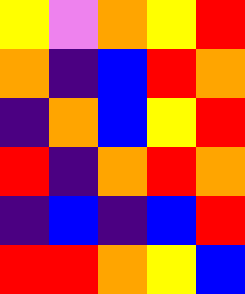[["yellow", "violet", "orange", "yellow", "red"], ["orange", "indigo", "blue", "red", "orange"], ["indigo", "orange", "blue", "yellow", "red"], ["red", "indigo", "orange", "red", "orange"], ["indigo", "blue", "indigo", "blue", "red"], ["red", "red", "orange", "yellow", "blue"]]